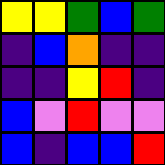[["yellow", "yellow", "green", "blue", "green"], ["indigo", "blue", "orange", "indigo", "indigo"], ["indigo", "indigo", "yellow", "red", "indigo"], ["blue", "violet", "red", "violet", "violet"], ["blue", "indigo", "blue", "blue", "red"]]